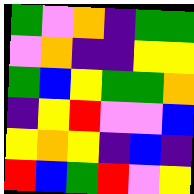[["green", "violet", "orange", "indigo", "green", "green"], ["violet", "orange", "indigo", "indigo", "yellow", "yellow"], ["green", "blue", "yellow", "green", "green", "orange"], ["indigo", "yellow", "red", "violet", "violet", "blue"], ["yellow", "orange", "yellow", "indigo", "blue", "indigo"], ["red", "blue", "green", "red", "violet", "yellow"]]